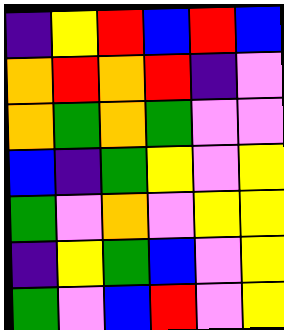[["indigo", "yellow", "red", "blue", "red", "blue"], ["orange", "red", "orange", "red", "indigo", "violet"], ["orange", "green", "orange", "green", "violet", "violet"], ["blue", "indigo", "green", "yellow", "violet", "yellow"], ["green", "violet", "orange", "violet", "yellow", "yellow"], ["indigo", "yellow", "green", "blue", "violet", "yellow"], ["green", "violet", "blue", "red", "violet", "yellow"]]